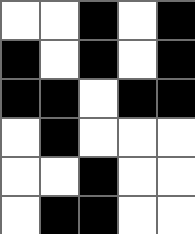[["white", "white", "black", "white", "black"], ["black", "white", "black", "white", "black"], ["black", "black", "white", "black", "black"], ["white", "black", "white", "white", "white"], ["white", "white", "black", "white", "white"], ["white", "black", "black", "white", "white"]]